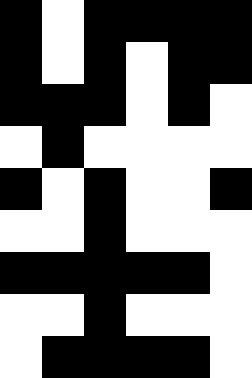[["black", "white", "black", "black", "black", "black"], ["black", "white", "black", "white", "black", "black"], ["black", "black", "black", "white", "black", "white"], ["white", "black", "white", "white", "white", "white"], ["black", "white", "black", "white", "white", "black"], ["white", "white", "black", "white", "white", "white"], ["black", "black", "black", "black", "black", "white"], ["white", "white", "black", "white", "white", "white"], ["white", "black", "black", "black", "black", "white"]]